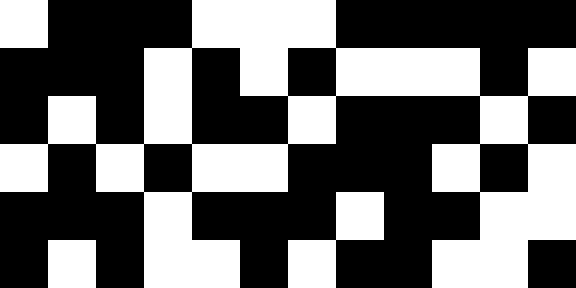[["white", "black", "black", "black", "white", "white", "white", "black", "black", "black", "black", "black"], ["black", "black", "black", "white", "black", "white", "black", "white", "white", "white", "black", "white"], ["black", "white", "black", "white", "black", "black", "white", "black", "black", "black", "white", "black"], ["white", "black", "white", "black", "white", "white", "black", "black", "black", "white", "black", "white"], ["black", "black", "black", "white", "black", "black", "black", "white", "black", "black", "white", "white"], ["black", "white", "black", "white", "white", "black", "white", "black", "black", "white", "white", "black"]]